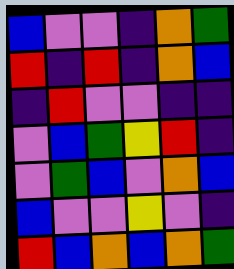[["blue", "violet", "violet", "indigo", "orange", "green"], ["red", "indigo", "red", "indigo", "orange", "blue"], ["indigo", "red", "violet", "violet", "indigo", "indigo"], ["violet", "blue", "green", "yellow", "red", "indigo"], ["violet", "green", "blue", "violet", "orange", "blue"], ["blue", "violet", "violet", "yellow", "violet", "indigo"], ["red", "blue", "orange", "blue", "orange", "green"]]